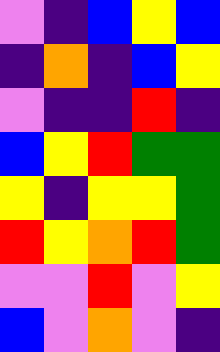[["violet", "indigo", "blue", "yellow", "blue"], ["indigo", "orange", "indigo", "blue", "yellow"], ["violet", "indigo", "indigo", "red", "indigo"], ["blue", "yellow", "red", "green", "green"], ["yellow", "indigo", "yellow", "yellow", "green"], ["red", "yellow", "orange", "red", "green"], ["violet", "violet", "red", "violet", "yellow"], ["blue", "violet", "orange", "violet", "indigo"]]